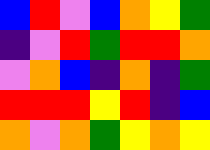[["blue", "red", "violet", "blue", "orange", "yellow", "green"], ["indigo", "violet", "red", "green", "red", "red", "orange"], ["violet", "orange", "blue", "indigo", "orange", "indigo", "green"], ["red", "red", "red", "yellow", "red", "indigo", "blue"], ["orange", "violet", "orange", "green", "yellow", "orange", "yellow"]]